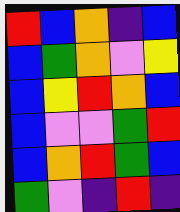[["red", "blue", "orange", "indigo", "blue"], ["blue", "green", "orange", "violet", "yellow"], ["blue", "yellow", "red", "orange", "blue"], ["blue", "violet", "violet", "green", "red"], ["blue", "orange", "red", "green", "blue"], ["green", "violet", "indigo", "red", "indigo"]]